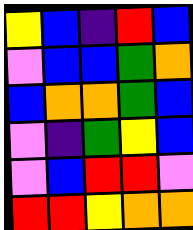[["yellow", "blue", "indigo", "red", "blue"], ["violet", "blue", "blue", "green", "orange"], ["blue", "orange", "orange", "green", "blue"], ["violet", "indigo", "green", "yellow", "blue"], ["violet", "blue", "red", "red", "violet"], ["red", "red", "yellow", "orange", "orange"]]